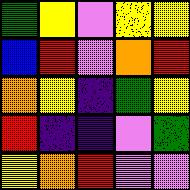[["green", "yellow", "violet", "yellow", "yellow"], ["blue", "red", "violet", "orange", "red"], ["orange", "yellow", "indigo", "green", "yellow"], ["red", "indigo", "indigo", "violet", "green"], ["yellow", "orange", "red", "violet", "violet"]]